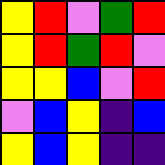[["yellow", "red", "violet", "green", "red"], ["yellow", "red", "green", "red", "violet"], ["yellow", "yellow", "blue", "violet", "red"], ["violet", "blue", "yellow", "indigo", "blue"], ["yellow", "blue", "yellow", "indigo", "indigo"]]